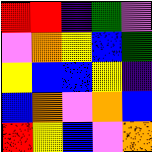[["red", "red", "indigo", "green", "violet"], ["violet", "orange", "yellow", "blue", "green"], ["yellow", "blue", "blue", "yellow", "indigo"], ["blue", "orange", "violet", "orange", "blue"], ["red", "yellow", "blue", "violet", "orange"]]